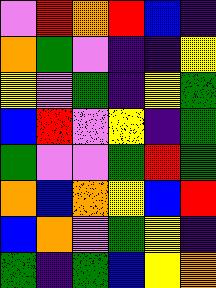[["violet", "red", "orange", "red", "blue", "indigo"], ["orange", "green", "violet", "indigo", "indigo", "yellow"], ["yellow", "violet", "green", "indigo", "yellow", "green"], ["blue", "red", "violet", "yellow", "indigo", "green"], ["green", "violet", "violet", "green", "red", "green"], ["orange", "blue", "orange", "yellow", "blue", "red"], ["blue", "orange", "violet", "green", "yellow", "indigo"], ["green", "indigo", "green", "blue", "yellow", "orange"]]